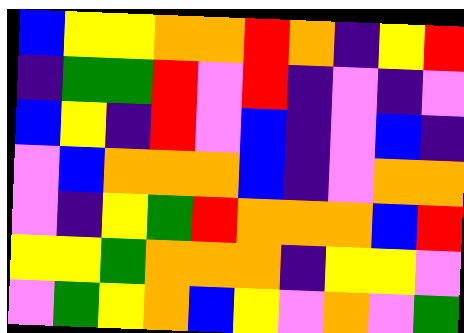[["blue", "yellow", "yellow", "orange", "orange", "red", "orange", "indigo", "yellow", "red"], ["indigo", "green", "green", "red", "violet", "red", "indigo", "violet", "indigo", "violet"], ["blue", "yellow", "indigo", "red", "violet", "blue", "indigo", "violet", "blue", "indigo"], ["violet", "blue", "orange", "orange", "orange", "blue", "indigo", "violet", "orange", "orange"], ["violet", "indigo", "yellow", "green", "red", "orange", "orange", "orange", "blue", "red"], ["yellow", "yellow", "green", "orange", "orange", "orange", "indigo", "yellow", "yellow", "violet"], ["violet", "green", "yellow", "orange", "blue", "yellow", "violet", "orange", "violet", "green"]]